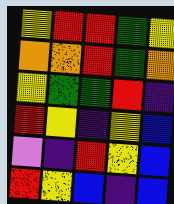[["yellow", "red", "red", "green", "yellow"], ["orange", "orange", "red", "green", "orange"], ["yellow", "green", "green", "red", "indigo"], ["red", "yellow", "indigo", "yellow", "blue"], ["violet", "indigo", "red", "yellow", "blue"], ["red", "yellow", "blue", "indigo", "blue"]]